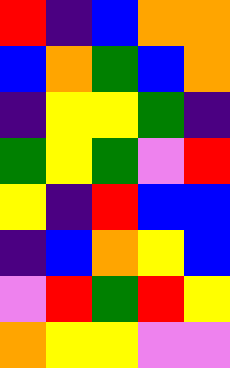[["red", "indigo", "blue", "orange", "orange"], ["blue", "orange", "green", "blue", "orange"], ["indigo", "yellow", "yellow", "green", "indigo"], ["green", "yellow", "green", "violet", "red"], ["yellow", "indigo", "red", "blue", "blue"], ["indigo", "blue", "orange", "yellow", "blue"], ["violet", "red", "green", "red", "yellow"], ["orange", "yellow", "yellow", "violet", "violet"]]